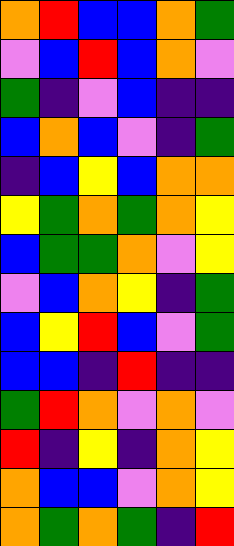[["orange", "red", "blue", "blue", "orange", "green"], ["violet", "blue", "red", "blue", "orange", "violet"], ["green", "indigo", "violet", "blue", "indigo", "indigo"], ["blue", "orange", "blue", "violet", "indigo", "green"], ["indigo", "blue", "yellow", "blue", "orange", "orange"], ["yellow", "green", "orange", "green", "orange", "yellow"], ["blue", "green", "green", "orange", "violet", "yellow"], ["violet", "blue", "orange", "yellow", "indigo", "green"], ["blue", "yellow", "red", "blue", "violet", "green"], ["blue", "blue", "indigo", "red", "indigo", "indigo"], ["green", "red", "orange", "violet", "orange", "violet"], ["red", "indigo", "yellow", "indigo", "orange", "yellow"], ["orange", "blue", "blue", "violet", "orange", "yellow"], ["orange", "green", "orange", "green", "indigo", "red"]]